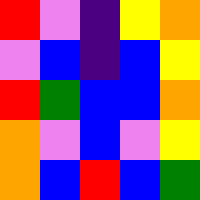[["red", "violet", "indigo", "yellow", "orange"], ["violet", "blue", "indigo", "blue", "yellow"], ["red", "green", "blue", "blue", "orange"], ["orange", "violet", "blue", "violet", "yellow"], ["orange", "blue", "red", "blue", "green"]]